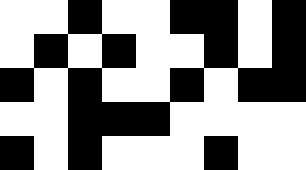[["white", "white", "black", "white", "white", "black", "black", "white", "black"], ["white", "black", "white", "black", "white", "white", "black", "white", "black"], ["black", "white", "black", "white", "white", "black", "white", "black", "black"], ["white", "white", "black", "black", "black", "white", "white", "white", "white"], ["black", "white", "black", "white", "white", "white", "black", "white", "white"]]